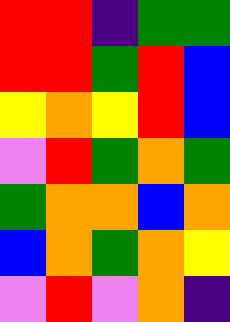[["red", "red", "indigo", "green", "green"], ["red", "red", "green", "red", "blue"], ["yellow", "orange", "yellow", "red", "blue"], ["violet", "red", "green", "orange", "green"], ["green", "orange", "orange", "blue", "orange"], ["blue", "orange", "green", "orange", "yellow"], ["violet", "red", "violet", "orange", "indigo"]]